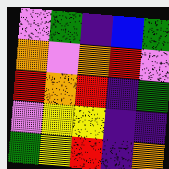[["violet", "green", "indigo", "blue", "green"], ["orange", "violet", "orange", "red", "violet"], ["red", "orange", "red", "indigo", "green"], ["violet", "yellow", "yellow", "indigo", "indigo"], ["green", "yellow", "red", "indigo", "orange"]]